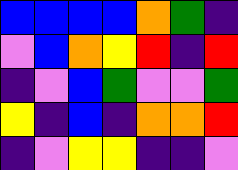[["blue", "blue", "blue", "blue", "orange", "green", "indigo"], ["violet", "blue", "orange", "yellow", "red", "indigo", "red"], ["indigo", "violet", "blue", "green", "violet", "violet", "green"], ["yellow", "indigo", "blue", "indigo", "orange", "orange", "red"], ["indigo", "violet", "yellow", "yellow", "indigo", "indigo", "violet"]]